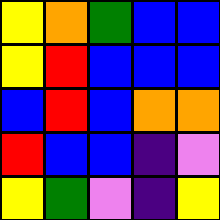[["yellow", "orange", "green", "blue", "blue"], ["yellow", "red", "blue", "blue", "blue"], ["blue", "red", "blue", "orange", "orange"], ["red", "blue", "blue", "indigo", "violet"], ["yellow", "green", "violet", "indigo", "yellow"]]